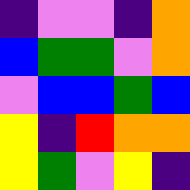[["indigo", "violet", "violet", "indigo", "orange"], ["blue", "green", "green", "violet", "orange"], ["violet", "blue", "blue", "green", "blue"], ["yellow", "indigo", "red", "orange", "orange"], ["yellow", "green", "violet", "yellow", "indigo"]]